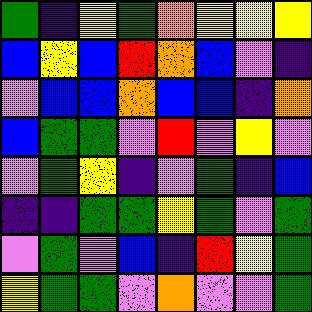[["green", "indigo", "yellow", "green", "orange", "yellow", "yellow", "yellow"], ["blue", "yellow", "blue", "red", "orange", "blue", "violet", "indigo"], ["violet", "blue", "blue", "orange", "blue", "blue", "indigo", "orange"], ["blue", "green", "green", "violet", "red", "violet", "yellow", "violet"], ["violet", "green", "yellow", "indigo", "violet", "green", "indigo", "blue"], ["indigo", "indigo", "green", "green", "yellow", "green", "violet", "green"], ["violet", "green", "violet", "blue", "indigo", "red", "yellow", "green"], ["yellow", "green", "green", "violet", "orange", "violet", "violet", "green"]]